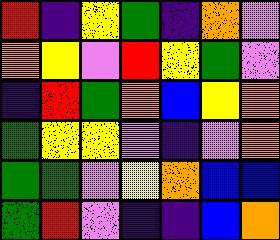[["red", "indigo", "yellow", "green", "indigo", "orange", "violet"], ["orange", "yellow", "violet", "red", "yellow", "green", "violet"], ["indigo", "red", "green", "orange", "blue", "yellow", "orange"], ["green", "yellow", "yellow", "violet", "indigo", "violet", "orange"], ["green", "green", "violet", "yellow", "orange", "blue", "blue"], ["green", "red", "violet", "indigo", "indigo", "blue", "orange"]]